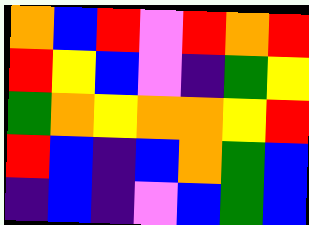[["orange", "blue", "red", "violet", "red", "orange", "red"], ["red", "yellow", "blue", "violet", "indigo", "green", "yellow"], ["green", "orange", "yellow", "orange", "orange", "yellow", "red"], ["red", "blue", "indigo", "blue", "orange", "green", "blue"], ["indigo", "blue", "indigo", "violet", "blue", "green", "blue"]]